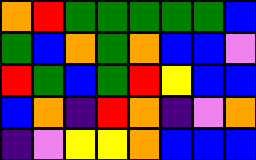[["orange", "red", "green", "green", "green", "green", "green", "blue"], ["green", "blue", "orange", "green", "orange", "blue", "blue", "violet"], ["red", "green", "blue", "green", "red", "yellow", "blue", "blue"], ["blue", "orange", "indigo", "red", "orange", "indigo", "violet", "orange"], ["indigo", "violet", "yellow", "yellow", "orange", "blue", "blue", "blue"]]